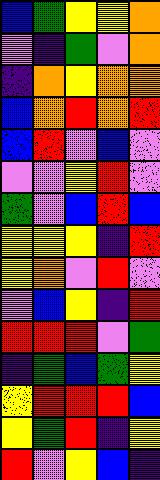[["blue", "green", "yellow", "yellow", "orange"], ["violet", "indigo", "green", "violet", "orange"], ["indigo", "orange", "yellow", "orange", "orange"], ["blue", "orange", "red", "orange", "red"], ["blue", "red", "violet", "blue", "violet"], ["violet", "violet", "yellow", "red", "violet"], ["green", "violet", "blue", "red", "blue"], ["yellow", "yellow", "yellow", "indigo", "red"], ["yellow", "orange", "violet", "red", "violet"], ["violet", "blue", "yellow", "indigo", "red"], ["red", "red", "red", "violet", "green"], ["indigo", "green", "blue", "green", "yellow"], ["yellow", "red", "red", "red", "blue"], ["yellow", "green", "red", "indigo", "yellow"], ["red", "violet", "yellow", "blue", "indigo"]]